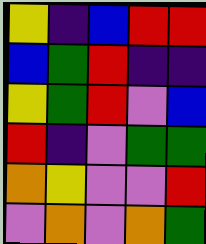[["yellow", "indigo", "blue", "red", "red"], ["blue", "green", "red", "indigo", "indigo"], ["yellow", "green", "red", "violet", "blue"], ["red", "indigo", "violet", "green", "green"], ["orange", "yellow", "violet", "violet", "red"], ["violet", "orange", "violet", "orange", "green"]]